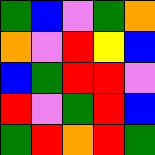[["green", "blue", "violet", "green", "orange"], ["orange", "violet", "red", "yellow", "blue"], ["blue", "green", "red", "red", "violet"], ["red", "violet", "green", "red", "blue"], ["green", "red", "orange", "red", "green"]]